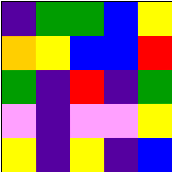[["indigo", "green", "green", "blue", "yellow"], ["orange", "yellow", "blue", "blue", "red"], ["green", "indigo", "red", "indigo", "green"], ["violet", "indigo", "violet", "violet", "yellow"], ["yellow", "indigo", "yellow", "indigo", "blue"]]